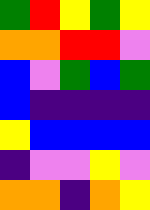[["green", "red", "yellow", "green", "yellow"], ["orange", "orange", "red", "red", "violet"], ["blue", "violet", "green", "blue", "green"], ["blue", "indigo", "indigo", "indigo", "indigo"], ["yellow", "blue", "blue", "blue", "blue"], ["indigo", "violet", "violet", "yellow", "violet"], ["orange", "orange", "indigo", "orange", "yellow"]]